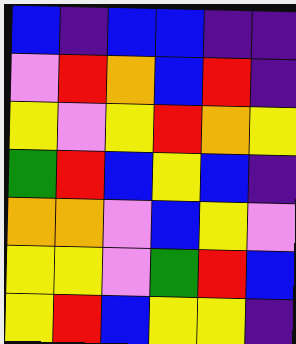[["blue", "indigo", "blue", "blue", "indigo", "indigo"], ["violet", "red", "orange", "blue", "red", "indigo"], ["yellow", "violet", "yellow", "red", "orange", "yellow"], ["green", "red", "blue", "yellow", "blue", "indigo"], ["orange", "orange", "violet", "blue", "yellow", "violet"], ["yellow", "yellow", "violet", "green", "red", "blue"], ["yellow", "red", "blue", "yellow", "yellow", "indigo"]]